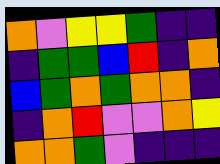[["orange", "violet", "yellow", "yellow", "green", "indigo", "indigo"], ["indigo", "green", "green", "blue", "red", "indigo", "orange"], ["blue", "green", "orange", "green", "orange", "orange", "indigo"], ["indigo", "orange", "red", "violet", "violet", "orange", "yellow"], ["orange", "orange", "green", "violet", "indigo", "indigo", "indigo"]]